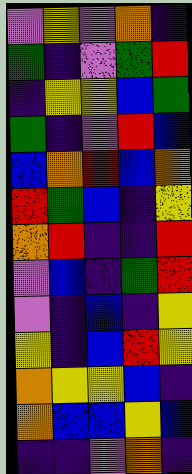[["violet", "yellow", "violet", "orange", "indigo"], ["green", "indigo", "violet", "green", "red"], ["indigo", "yellow", "yellow", "blue", "green"], ["green", "indigo", "violet", "red", "blue"], ["blue", "orange", "red", "blue", "orange"], ["red", "green", "blue", "indigo", "yellow"], ["orange", "red", "indigo", "indigo", "red"], ["violet", "blue", "indigo", "green", "red"], ["violet", "indigo", "blue", "indigo", "yellow"], ["yellow", "indigo", "blue", "red", "yellow"], ["orange", "yellow", "yellow", "blue", "indigo"], ["orange", "blue", "blue", "yellow", "blue"], ["indigo", "indigo", "violet", "orange", "indigo"]]